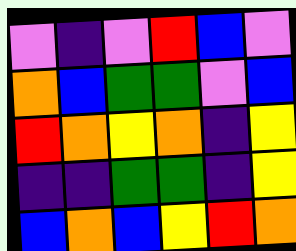[["violet", "indigo", "violet", "red", "blue", "violet"], ["orange", "blue", "green", "green", "violet", "blue"], ["red", "orange", "yellow", "orange", "indigo", "yellow"], ["indigo", "indigo", "green", "green", "indigo", "yellow"], ["blue", "orange", "blue", "yellow", "red", "orange"]]